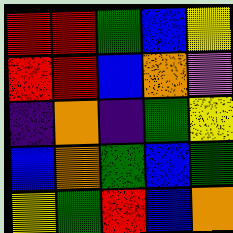[["red", "red", "green", "blue", "yellow"], ["red", "red", "blue", "orange", "violet"], ["indigo", "orange", "indigo", "green", "yellow"], ["blue", "orange", "green", "blue", "green"], ["yellow", "green", "red", "blue", "orange"]]